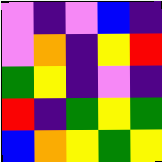[["violet", "indigo", "violet", "blue", "indigo"], ["violet", "orange", "indigo", "yellow", "red"], ["green", "yellow", "indigo", "violet", "indigo"], ["red", "indigo", "green", "yellow", "green"], ["blue", "orange", "yellow", "green", "yellow"]]